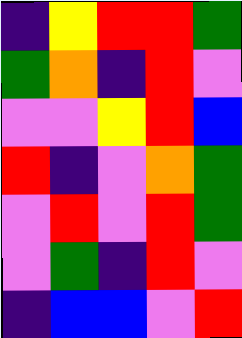[["indigo", "yellow", "red", "red", "green"], ["green", "orange", "indigo", "red", "violet"], ["violet", "violet", "yellow", "red", "blue"], ["red", "indigo", "violet", "orange", "green"], ["violet", "red", "violet", "red", "green"], ["violet", "green", "indigo", "red", "violet"], ["indigo", "blue", "blue", "violet", "red"]]